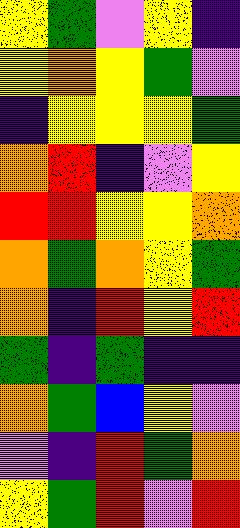[["yellow", "green", "violet", "yellow", "indigo"], ["yellow", "orange", "yellow", "green", "violet"], ["indigo", "yellow", "yellow", "yellow", "green"], ["orange", "red", "indigo", "violet", "yellow"], ["red", "red", "yellow", "yellow", "orange"], ["orange", "green", "orange", "yellow", "green"], ["orange", "indigo", "red", "yellow", "red"], ["green", "indigo", "green", "indigo", "indigo"], ["orange", "green", "blue", "yellow", "violet"], ["violet", "indigo", "red", "green", "orange"], ["yellow", "green", "red", "violet", "red"]]